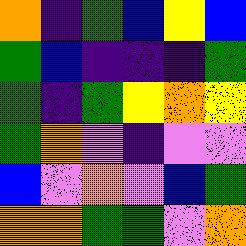[["orange", "indigo", "green", "blue", "yellow", "blue"], ["green", "blue", "indigo", "indigo", "indigo", "green"], ["green", "indigo", "green", "yellow", "orange", "yellow"], ["green", "orange", "violet", "indigo", "violet", "violet"], ["blue", "violet", "orange", "violet", "blue", "green"], ["orange", "orange", "green", "green", "violet", "orange"]]